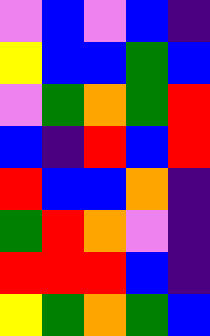[["violet", "blue", "violet", "blue", "indigo"], ["yellow", "blue", "blue", "green", "blue"], ["violet", "green", "orange", "green", "red"], ["blue", "indigo", "red", "blue", "red"], ["red", "blue", "blue", "orange", "indigo"], ["green", "red", "orange", "violet", "indigo"], ["red", "red", "red", "blue", "indigo"], ["yellow", "green", "orange", "green", "blue"]]